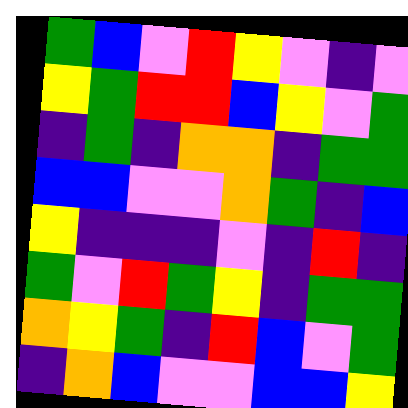[["green", "blue", "violet", "red", "yellow", "violet", "indigo", "violet"], ["yellow", "green", "red", "red", "blue", "yellow", "violet", "green"], ["indigo", "green", "indigo", "orange", "orange", "indigo", "green", "green"], ["blue", "blue", "violet", "violet", "orange", "green", "indigo", "blue"], ["yellow", "indigo", "indigo", "indigo", "violet", "indigo", "red", "indigo"], ["green", "violet", "red", "green", "yellow", "indigo", "green", "green"], ["orange", "yellow", "green", "indigo", "red", "blue", "violet", "green"], ["indigo", "orange", "blue", "violet", "violet", "blue", "blue", "yellow"]]